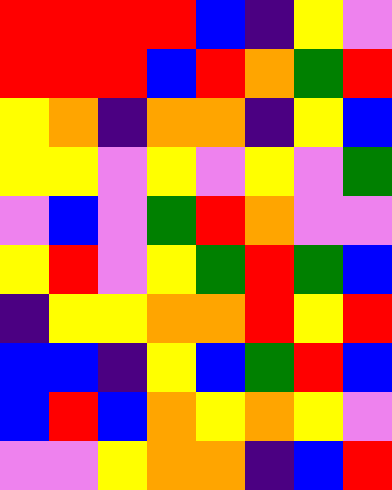[["red", "red", "red", "red", "blue", "indigo", "yellow", "violet"], ["red", "red", "red", "blue", "red", "orange", "green", "red"], ["yellow", "orange", "indigo", "orange", "orange", "indigo", "yellow", "blue"], ["yellow", "yellow", "violet", "yellow", "violet", "yellow", "violet", "green"], ["violet", "blue", "violet", "green", "red", "orange", "violet", "violet"], ["yellow", "red", "violet", "yellow", "green", "red", "green", "blue"], ["indigo", "yellow", "yellow", "orange", "orange", "red", "yellow", "red"], ["blue", "blue", "indigo", "yellow", "blue", "green", "red", "blue"], ["blue", "red", "blue", "orange", "yellow", "orange", "yellow", "violet"], ["violet", "violet", "yellow", "orange", "orange", "indigo", "blue", "red"]]